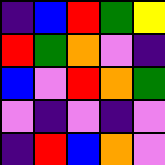[["indigo", "blue", "red", "green", "yellow"], ["red", "green", "orange", "violet", "indigo"], ["blue", "violet", "red", "orange", "green"], ["violet", "indigo", "violet", "indigo", "violet"], ["indigo", "red", "blue", "orange", "violet"]]